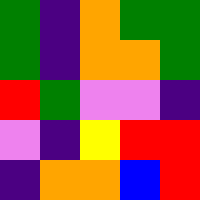[["green", "indigo", "orange", "green", "green"], ["green", "indigo", "orange", "orange", "green"], ["red", "green", "violet", "violet", "indigo"], ["violet", "indigo", "yellow", "red", "red"], ["indigo", "orange", "orange", "blue", "red"]]